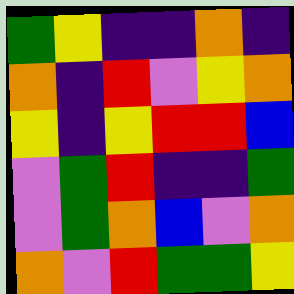[["green", "yellow", "indigo", "indigo", "orange", "indigo"], ["orange", "indigo", "red", "violet", "yellow", "orange"], ["yellow", "indigo", "yellow", "red", "red", "blue"], ["violet", "green", "red", "indigo", "indigo", "green"], ["violet", "green", "orange", "blue", "violet", "orange"], ["orange", "violet", "red", "green", "green", "yellow"]]